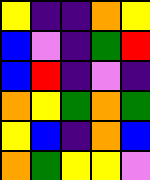[["yellow", "indigo", "indigo", "orange", "yellow"], ["blue", "violet", "indigo", "green", "red"], ["blue", "red", "indigo", "violet", "indigo"], ["orange", "yellow", "green", "orange", "green"], ["yellow", "blue", "indigo", "orange", "blue"], ["orange", "green", "yellow", "yellow", "violet"]]